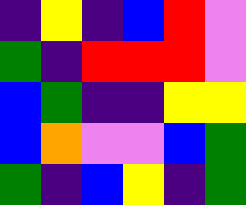[["indigo", "yellow", "indigo", "blue", "red", "violet"], ["green", "indigo", "red", "red", "red", "violet"], ["blue", "green", "indigo", "indigo", "yellow", "yellow"], ["blue", "orange", "violet", "violet", "blue", "green"], ["green", "indigo", "blue", "yellow", "indigo", "green"]]